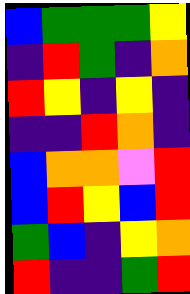[["blue", "green", "green", "green", "yellow"], ["indigo", "red", "green", "indigo", "orange"], ["red", "yellow", "indigo", "yellow", "indigo"], ["indigo", "indigo", "red", "orange", "indigo"], ["blue", "orange", "orange", "violet", "red"], ["blue", "red", "yellow", "blue", "red"], ["green", "blue", "indigo", "yellow", "orange"], ["red", "indigo", "indigo", "green", "red"]]